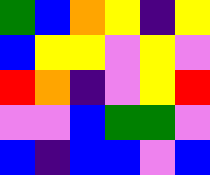[["green", "blue", "orange", "yellow", "indigo", "yellow"], ["blue", "yellow", "yellow", "violet", "yellow", "violet"], ["red", "orange", "indigo", "violet", "yellow", "red"], ["violet", "violet", "blue", "green", "green", "violet"], ["blue", "indigo", "blue", "blue", "violet", "blue"]]